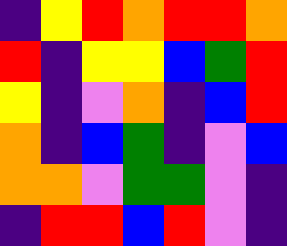[["indigo", "yellow", "red", "orange", "red", "red", "orange"], ["red", "indigo", "yellow", "yellow", "blue", "green", "red"], ["yellow", "indigo", "violet", "orange", "indigo", "blue", "red"], ["orange", "indigo", "blue", "green", "indigo", "violet", "blue"], ["orange", "orange", "violet", "green", "green", "violet", "indigo"], ["indigo", "red", "red", "blue", "red", "violet", "indigo"]]